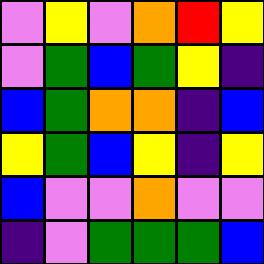[["violet", "yellow", "violet", "orange", "red", "yellow"], ["violet", "green", "blue", "green", "yellow", "indigo"], ["blue", "green", "orange", "orange", "indigo", "blue"], ["yellow", "green", "blue", "yellow", "indigo", "yellow"], ["blue", "violet", "violet", "orange", "violet", "violet"], ["indigo", "violet", "green", "green", "green", "blue"]]